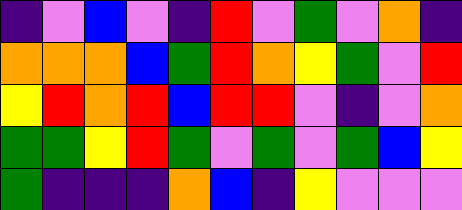[["indigo", "violet", "blue", "violet", "indigo", "red", "violet", "green", "violet", "orange", "indigo"], ["orange", "orange", "orange", "blue", "green", "red", "orange", "yellow", "green", "violet", "red"], ["yellow", "red", "orange", "red", "blue", "red", "red", "violet", "indigo", "violet", "orange"], ["green", "green", "yellow", "red", "green", "violet", "green", "violet", "green", "blue", "yellow"], ["green", "indigo", "indigo", "indigo", "orange", "blue", "indigo", "yellow", "violet", "violet", "violet"]]